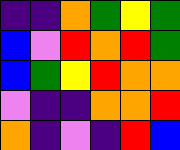[["indigo", "indigo", "orange", "green", "yellow", "green"], ["blue", "violet", "red", "orange", "red", "green"], ["blue", "green", "yellow", "red", "orange", "orange"], ["violet", "indigo", "indigo", "orange", "orange", "red"], ["orange", "indigo", "violet", "indigo", "red", "blue"]]